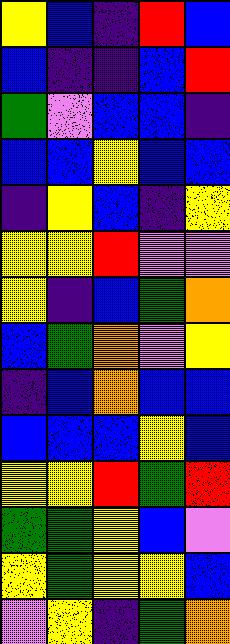[["yellow", "blue", "indigo", "red", "blue"], ["blue", "indigo", "indigo", "blue", "red"], ["green", "violet", "blue", "blue", "indigo"], ["blue", "blue", "yellow", "blue", "blue"], ["indigo", "yellow", "blue", "indigo", "yellow"], ["yellow", "yellow", "red", "violet", "violet"], ["yellow", "indigo", "blue", "green", "orange"], ["blue", "green", "orange", "violet", "yellow"], ["indigo", "blue", "orange", "blue", "blue"], ["blue", "blue", "blue", "yellow", "blue"], ["yellow", "yellow", "red", "green", "red"], ["green", "green", "yellow", "blue", "violet"], ["yellow", "green", "yellow", "yellow", "blue"], ["violet", "yellow", "indigo", "green", "orange"]]